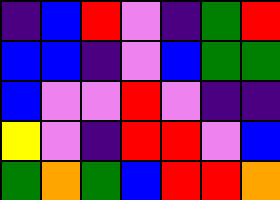[["indigo", "blue", "red", "violet", "indigo", "green", "red"], ["blue", "blue", "indigo", "violet", "blue", "green", "green"], ["blue", "violet", "violet", "red", "violet", "indigo", "indigo"], ["yellow", "violet", "indigo", "red", "red", "violet", "blue"], ["green", "orange", "green", "blue", "red", "red", "orange"]]